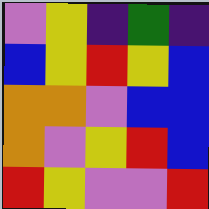[["violet", "yellow", "indigo", "green", "indigo"], ["blue", "yellow", "red", "yellow", "blue"], ["orange", "orange", "violet", "blue", "blue"], ["orange", "violet", "yellow", "red", "blue"], ["red", "yellow", "violet", "violet", "red"]]